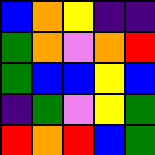[["blue", "orange", "yellow", "indigo", "indigo"], ["green", "orange", "violet", "orange", "red"], ["green", "blue", "blue", "yellow", "blue"], ["indigo", "green", "violet", "yellow", "green"], ["red", "orange", "red", "blue", "green"]]